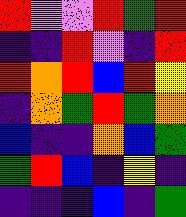[["red", "violet", "violet", "red", "green", "red"], ["indigo", "indigo", "red", "violet", "indigo", "red"], ["red", "orange", "red", "blue", "red", "yellow"], ["indigo", "orange", "green", "red", "green", "orange"], ["blue", "indigo", "indigo", "orange", "blue", "green"], ["green", "red", "blue", "indigo", "yellow", "indigo"], ["indigo", "indigo", "indigo", "blue", "indigo", "green"]]